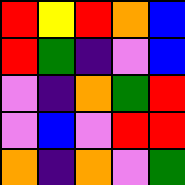[["red", "yellow", "red", "orange", "blue"], ["red", "green", "indigo", "violet", "blue"], ["violet", "indigo", "orange", "green", "red"], ["violet", "blue", "violet", "red", "red"], ["orange", "indigo", "orange", "violet", "green"]]